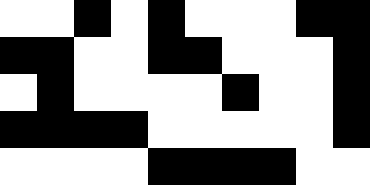[["white", "white", "black", "white", "black", "white", "white", "white", "black", "black"], ["black", "black", "white", "white", "black", "black", "white", "white", "white", "black"], ["white", "black", "white", "white", "white", "white", "black", "white", "white", "black"], ["black", "black", "black", "black", "white", "white", "white", "white", "white", "black"], ["white", "white", "white", "white", "black", "black", "black", "black", "white", "white"]]